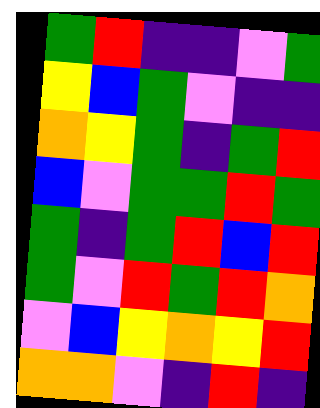[["green", "red", "indigo", "indigo", "violet", "green"], ["yellow", "blue", "green", "violet", "indigo", "indigo"], ["orange", "yellow", "green", "indigo", "green", "red"], ["blue", "violet", "green", "green", "red", "green"], ["green", "indigo", "green", "red", "blue", "red"], ["green", "violet", "red", "green", "red", "orange"], ["violet", "blue", "yellow", "orange", "yellow", "red"], ["orange", "orange", "violet", "indigo", "red", "indigo"]]